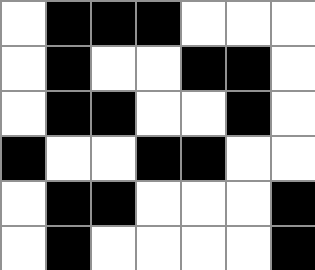[["white", "black", "black", "black", "white", "white", "white"], ["white", "black", "white", "white", "black", "black", "white"], ["white", "black", "black", "white", "white", "black", "white"], ["black", "white", "white", "black", "black", "white", "white"], ["white", "black", "black", "white", "white", "white", "black"], ["white", "black", "white", "white", "white", "white", "black"]]